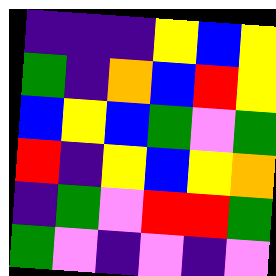[["indigo", "indigo", "indigo", "yellow", "blue", "yellow"], ["green", "indigo", "orange", "blue", "red", "yellow"], ["blue", "yellow", "blue", "green", "violet", "green"], ["red", "indigo", "yellow", "blue", "yellow", "orange"], ["indigo", "green", "violet", "red", "red", "green"], ["green", "violet", "indigo", "violet", "indigo", "violet"]]